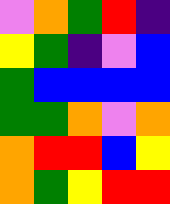[["violet", "orange", "green", "red", "indigo"], ["yellow", "green", "indigo", "violet", "blue"], ["green", "blue", "blue", "blue", "blue"], ["green", "green", "orange", "violet", "orange"], ["orange", "red", "red", "blue", "yellow"], ["orange", "green", "yellow", "red", "red"]]